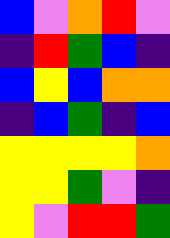[["blue", "violet", "orange", "red", "violet"], ["indigo", "red", "green", "blue", "indigo"], ["blue", "yellow", "blue", "orange", "orange"], ["indigo", "blue", "green", "indigo", "blue"], ["yellow", "yellow", "yellow", "yellow", "orange"], ["yellow", "yellow", "green", "violet", "indigo"], ["yellow", "violet", "red", "red", "green"]]